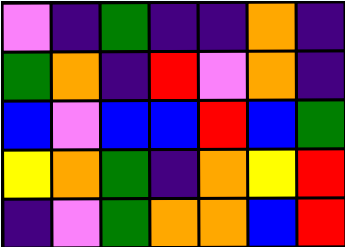[["violet", "indigo", "green", "indigo", "indigo", "orange", "indigo"], ["green", "orange", "indigo", "red", "violet", "orange", "indigo"], ["blue", "violet", "blue", "blue", "red", "blue", "green"], ["yellow", "orange", "green", "indigo", "orange", "yellow", "red"], ["indigo", "violet", "green", "orange", "orange", "blue", "red"]]